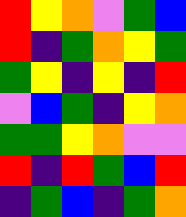[["red", "yellow", "orange", "violet", "green", "blue"], ["red", "indigo", "green", "orange", "yellow", "green"], ["green", "yellow", "indigo", "yellow", "indigo", "red"], ["violet", "blue", "green", "indigo", "yellow", "orange"], ["green", "green", "yellow", "orange", "violet", "violet"], ["red", "indigo", "red", "green", "blue", "red"], ["indigo", "green", "blue", "indigo", "green", "orange"]]